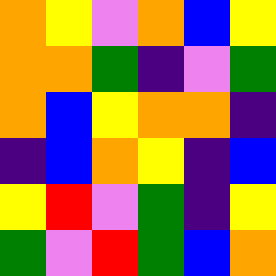[["orange", "yellow", "violet", "orange", "blue", "yellow"], ["orange", "orange", "green", "indigo", "violet", "green"], ["orange", "blue", "yellow", "orange", "orange", "indigo"], ["indigo", "blue", "orange", "yellow", "indigo", "blue"], ["yellow", "red", "violet", "green", "indigo", "yellow"], ["green", "violet", "red", "green", "blue", "orange"]]